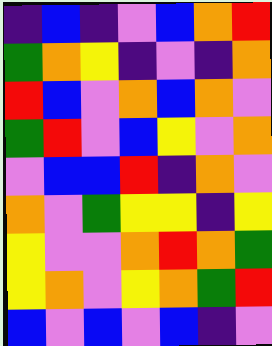[["indigo", "blue", "indigo", "violet", "blue", "orange", "red"], ["green", "orange", "yellow", "indigo", "violet", "indigo", "orange"], ["red", "blue", "violet", "orange", "blue", "orange", "violet"], ["green", "red", "violet", "blue", "yellow", "violet", "orange"], ["violet", "blue", "blue", "red", "indigo", "orange", "violet"], ["orange", "violet", "green", "yellow", "yellow", "indigo", "yellow"], ["yellow", "violet", "violet", "orange", "red", "orange", "green"], ["yellow", "orange", "violet", "yellow", "orange", "green", "red"], ["blue", "violet", "blue", "violet", "blue", "indigo", "violet"]]